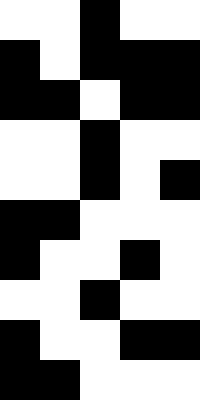[["white", "white", "black", "white", "white"], ["black", "white", "black", "black", "black"], ["black", "black", "white", "black", "black"], ["white", "white", "black", "white", "white"], ["white", "white", "black", "white", "black"], ["black", "black", "white", "white", "white"], ["black", "white", "white", "black", "white"], ["white", "white", "black", "white", "white"], ["black", "white", "white", "black", "black"], ["black", "black", "white", "white", "white"]]